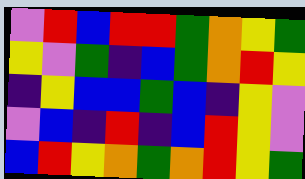[["violet", "red", "blue", "red", "red", "green", "orange", "yellow", "green"], ["yellow", "violet", "green", "indigo", "blue", "green", "orange", "red", "yellow"], ["indigo", "yellow", "blue", "blue", "green", "blue", "indigo", "yellow", "violet"], ["violet", "blue", "indigo", "red", "indigo", "blue", "red", "yellow", "violet"], ["blue", "red", "yellow", "orange", "green", "orange", "red", "yellow", "green"]]